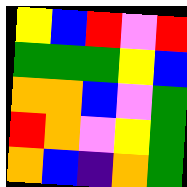[["yellow", "blue", "red", "violet", "red"], ["green", "green", "green", "yellow", "blue"], ["orange", "orange", "blue", "violet", "green"], ["red", "orange", "violet", "yellow", "green"], ["orange", "blue", "indigo", "orange", "green"]]